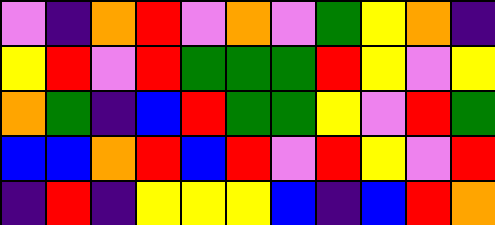[["violet", "indigo", "orange", "red", "violet", "orange", "violet", "green", "yellow", "orange", "indigo"], ["yellow", "red", "violet", "red", "green", "green", "green", "red", "yellow", "violet", "yellow"], ["orange", "green", "indigo", "blue", "red", "green", "green", "yellow", "violet", "red", "green"], ["blue", "blue", "orange", "red", "blue", "red", "violet", "red", "yellow", "violet", "red"], ["indigo", "red", "indigo", "yellow", "yellow", "yellow", "blue", "indigo", "blue", "red", "orange"]]